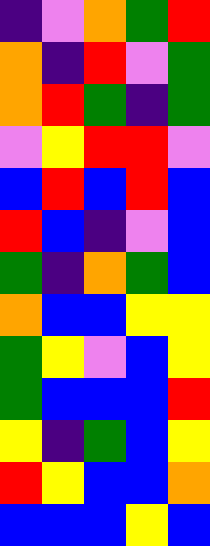[["indigo", "violet", "orange", "green", "red"], ["orange", "indigo", "red", "violet", "green"], ["orange", "red", "green", "indigo", "green"], ["violet", "yellow", "red", "red", "violet"], ["blue", "red", "blue", "red", "blue"], ["red", "blue", "indigo", "violet", "blue"], ["green", "indigo", "orange", "green", "blue"], ["orange", "blue", "blue", "yellow", "yellow"], ["green", "yellow", "violet", "blue", "yellow"], ["green", "blue", "blue", "blue", "red"], ["yellow", "indigo", "green", "blue", "yellow"], ["red", "yellow", "blue", "blue", "orange"], ["blue", "blue", "blue", "yellow", "blue"]]